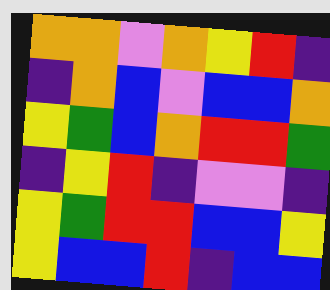[["orange", "orange", "violet", "orange", "yellow", "red", "indigo"], ["indigo", "orange", "blue", "violet", "blue", "blue", "orange"], ["yellow", "green", "blue", "orange", "red", "red", "green"], ["indigo", "yellow", "red", "indigo", "violet", "violet", "indigo"], ["yellow", "green", "red", "red", "blue", "blue", "yellow"], ["yellow", "blue", "blue", "red", "indigo", "blue", "blue"]]